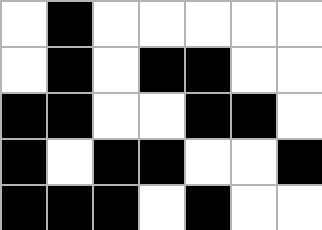[["white", "black", "white", "white", "white", "white", "white"], ["white", "black", "white", "black", "black", "white", "white"], ["black", "black", "white", "white", "black", "black", "white"], ["black", "white", "black", "black", "white", "white", "black"], ["black", "black", "black", "white", "black", "white", "white"]]